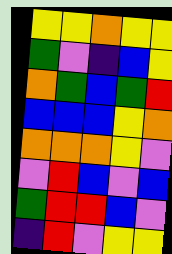[["yellow", "yellow", "orange", "yellow", "yellow"], ["green", "violet", "indigo", "blue", "yellow"], ["orange", "green", "blue", "green", "red"], ["blue", "blue", "blue", "yellow", "orange"], ["orange", "orange", "orange", "yellow", "violet"], ["violet", "red", "blue", "violet", "blue"], ["green", "red", "red", "blue", "violet"], ["indigo", "red", "violet", "yellow", "yellow"]]